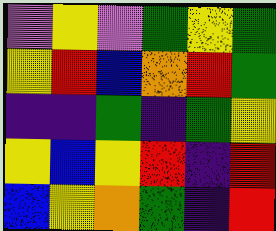[["violet", "yellow", "violet", "green", "yellow", "green"], ["yellow", "red", "blue", "orange", "red", "green"], ["indigo", "indigo", "green", "indigo", "green", "yellow"], ["yellow", "blue", "yellow", "red", "indigo", "red"], ["blue", "yellow", "orange", "green", "indigo", "red"]]